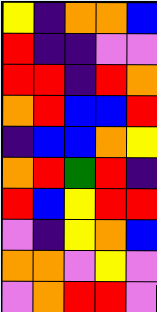[["yellow", "indigo", "orange", "orange", "blue"], ["red", "indigo", "indigo", "violet", "violet"], ["red", "red", "indigo", "red", "orange"], ["orange", "red", "blue", "blue", "red"], ["indigo", "blue", "blue", "orange", "yellow"], ["orange", "red", "green", "red", "indigo"], ["red", "blue", "yellow", "red", "red"], ["violet", "indigo", "yellow", "orange", "blue"], ["orange", "orange", "violet", "yellow", "violet"], ["violet", "orange", "red", "red", "violet"]]